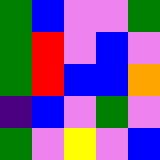[["green", "blue", "violet", "violet", "green"], ["green", "red", "violet", "blue", "violet"], ["green", "red", "blue", "blue", "orange"], ["indigo", "blue", "violet", "green", "violet"], ["green", "violet", "yellow", "violet", "blue"]]